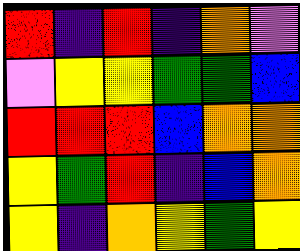[["red", "indigo", "red", "indigo", "orange", "violet"], ["violet", "yellow", "yellow", "green", "green", "blue"], ["red", "red", "red", "blue", "orange", "orange"], ["yellow", "green", "red", "indigo", "blue", "orange"], ["yellow", "indigo", "orange", "yellow", "green", "yellow"]]